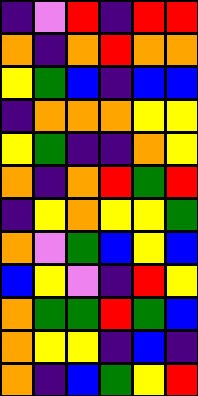[["indigo", "violet", "red", "indigo", "red", "red"], ["orange", "indigo", "orange", "red", "orange", "orange"], ["yellow", "green", "blue", "indigo", "blue", "blue"], ["indigo", "orange", "orange", "orange", "yellow", "yellow"], ["yellow", "green", "indigo", "indigo", "orange", "yellow"], ["orange", "indigo", "orange", "red", "green", "red"], ["indigo", "yellow", "orange", "yellow", "yellow", "green"], ["orange", "violet", "green", "blue", "yellow", "blue"], ["blue", "yellow", "violet", "indigo", "red", "yellow"], ["orange", "green", "green", "red", "green", "blue"], ["orange", "yellow", "yellow", "indigo", "blue", "indigo"], ["orange", "indigo", "blue", "green", "yellow", "red"]]